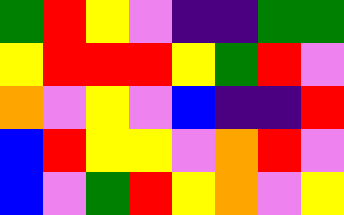[["green", "red", "yellow", "violet", "indigo", "indigo", "green", "green"], ["yellow", "red", "red", "red", "yellow", "green", "red", "violet"], ["orange", "violet", "yellow", "violet", "blue", "indigo", "indigo", "red"], ["blue", "red", "yellow", "yellow", "violet", "orange", "red", "violet"], ["blue", "violet", "green", "red", "yellow", "orange", "violet", "yellow"]]